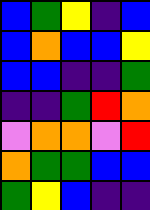[["blue", "green", "yellow", "indigo", "blue"], ["blue", "orange", "blue", "blue", "yellow"], ["blue", "blue", "indigo", "indigo", "green"], ["indigo", "indigo", "green", "red", "orange"], ["violet", "orange", "orange", "violet", "red"], ["orange", "green", "green", "blue", "blue"], ["green", "yellow", "blue", "indigo", "indigo"]]